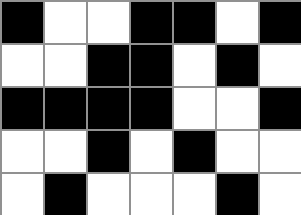[["black", "white", "white", "black", "black", "white", "black"], ["white", "white", "black", "black", "white", "black", "white"], ["black", "black", "black", "black", "white", "white", "black"], ["white", "white", "black", "white", "black", "white", "white"], ["white", "black", "white", "white", "white", "black", "white"]]